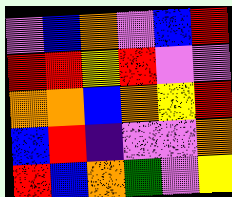[["violet", "blue", "orange", "violet", "blue", "red"], ["red", "red", "yellow", "red", "violet", "violet"], ["orange", "orange", "blue", "orange", "yellow", "red"], ["blue", "red", "indigo", "violet", "violet", "orange"], ["red", "blue", "orange", "green", "violet", "yellow"]]